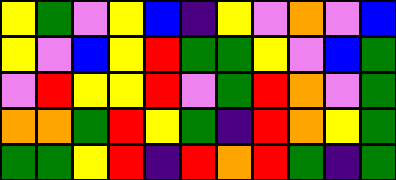[["yellow", "green", "violet", "yellow", "blue", "indigo", "yellow", "violet", "orange", "violet", "blue"], ["yellow", "violet", "blue", "yellow", "red", "green", "green", "yellow", "violet", "blue", "green"], ["violet", "red", "yellow", "yellow", "red", "violet", "green", "red", "orange", "violet", "green"], ["orange", "orange", "green", "red", "yellow", "green", "indigo", "red", "orange", "yellow", "green"], ["green", "green", "yellow", "red", "indigo", "red", "orange", "red", "green", "indigo", "green"]]